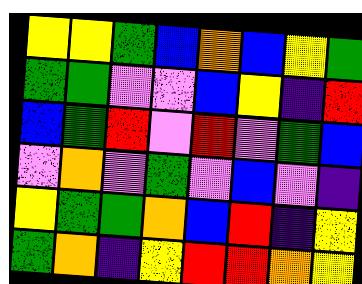[["yellow", "yellow", "green", "blue", "orange", "blue", "yellow", "green"], ["green", "green", "violet", "violet", "blue", "yellow", "indigo", "red"], ["blue", "green", "red", "violet", "red", "violet", "green", "blue"], ["violet", "orange", "violet", "green", "violet", "blue", "violet", "indigo"], ["yellow", "green", "green", "orange", "blue", "red", "indigo", "yellow"], ["green", "orange", "indigo", "yellow", "red", "red", "orange", "yellow"]]